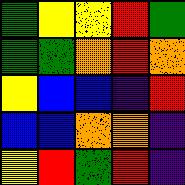[["green", "yellow", "yellow", "red", "green"], ["green", "green", "orange", "red", "orange"], ["yellow", "blue", "blue", "indigo", "red"], ["blue", "blue", "orange", "orange", "indigo"], ["yellow", "red", "green", "red", "indigo"]]